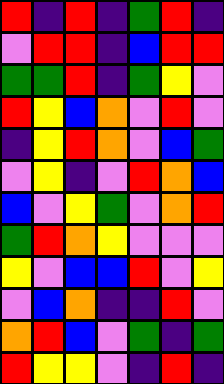[["red", "indigo", "red", "indigo", "green", "red", "indigo"], ["violet", "red", "red", "indigo", "blue", "red", "red"], ["green", "green", "red", "indigo", "green", "yellow", "violet"], ["red", "yellow", "blue", "orange", "violet", "red", "violet"], ["indigo", "yellow", "red", "orange", "violet", "blue", "green"], ["violet", "yellow", "indigo", "violet", "red", "orange", "blue"], ["blue", "violet", "yellow", "green", "violet", "orange", "red"], ["green", "red", "orange", "yellow", "violet", "violet", "violet"], ["yellow", "violet", "blue", "blue", "red", "violet", "yellow"], ["violet", "blue", "orange", "indigo", "indigo", "red", "violet"], ["orange", "red", "blue", "violet", "green", "indigo", "green"], ["red", "yellow", "yellow", "violet", "indigo", "red", "indigo"]]